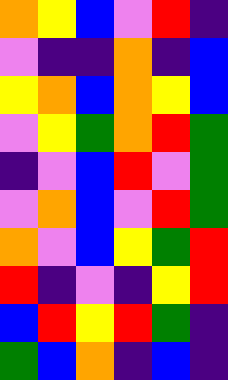[["orange", "yellow", "blue", "violet", "red", "indigo"], ["violet", "indigo", "indigo", "orange", "indigo", "blue"], ["yellow", "orange", "blue", "orange", "yellow", "blue"], ["violet", "yellow", "green", "orange", "red", "green"], ["indigo", "violet", "blue", "red", "violet", "green"], ["violet", "orange", "blue", "violet", "red", "green"], ["orange", "violet", "blue", "yellow", "green", "red"], ["red", "indigo", "violet", "indigo", "yellow", "red"], ["blue", "red", "yellow", "red", "green", "indigo"], ["green", "blue", "orange", "indigo", "blue", "indigo"]]